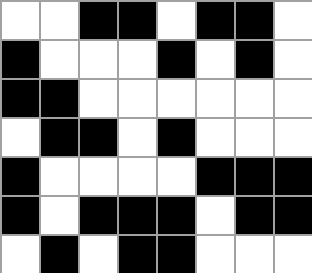[["white", "white", "black", "black", "white", "black", "black", "white"], ["black", "white", "white", "white", "black", "white", "black", "white"], ["black", "black", "white", "white", "white", "white", "white", "white"], ["white", "black", "black", "white", "black", "white", "white", "white"], ["black", "white", "white", "white", "white", "black", "black", "black"], ["black", "white", "black", "black", "black", "white", "black", "black"], ["white", "black", "white", "black", "black", "white", "white", "white"]]